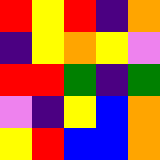[["red", "yellow", "red", "indigo", "orange"], ["indigo", "yellow", "orange", "yellow", "violet"], ["red", "red", "green", "indigo", "green"], ["violet", "indigo", "yellow", "blue", "orange"], ["yellow", "red", "blue", "blue", "orange"]]